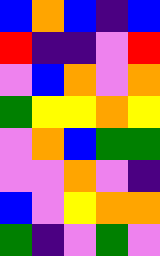[["blue", "orange", "blue", "indigo", "blue"], ["red", "indigo", "indigo", "violet", "red"], ["violet", "blue", "orange", "violet", "orange"], ["green", "yellow", "yellow", "orange", "yellow"], ["violet", "orange", "blue", "green", "green"], ["violet", "violet", "orange", "violet", "indigo"], ["blue", "violet", "yellow", "orange", "orange"], ["green", "indigo", "violet", "green", "violet"]]